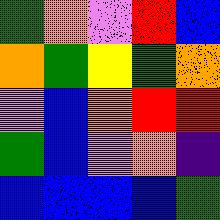[["green", "orange", "violet", "red", "blue"], ["orange", "green", "yellow", "green", "orange"], ["violet", "blue", "orange", "red", "red"], ["green", "blue", "violet", "orange", "indigo"], ["blue", "blue", "blue", "blue", "green"]]